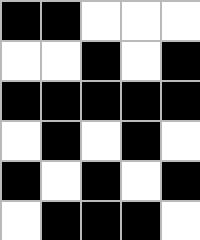[["black", "black", "white", "white", "white"], ["white", "white", "black", "white", "black"], ["black", "black", "black", "black", "black"], ["white", "black", "white", "black", "white"], ["black", "white", "black", "white", "black"], ["white", "black", "black", "black", "white"]]